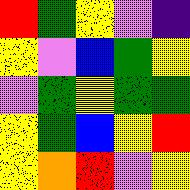[["red", "green", "yellow", "violet", "indigo"], ["yellow", "violet", "blue", "green", "yellow"], ["violet", "green", "yellow", "green", "green"], ["yellow", "green", "blue", "yellow", "red"], ["yellow", "orange", "red", "violet", "yellow"]]